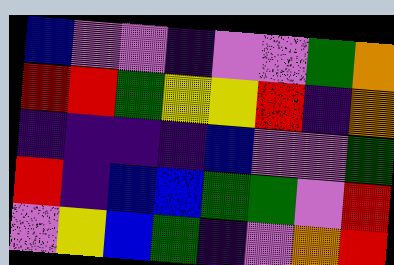[["blue", "violet", "violet", "indigo", "violet", "violet", "green", "orange"], ["red", "red", "green", "yellow", "yellow", "red", "indigo", "orange"], ["indigo", "indigo", "indigo", "indigo", "blue", "violet", "violet", "green"], ["red", "indigo", "blue", "blue", "green", "green", "violet", "red"], ["violet", "yellow", "blue", "green", "indigo", "violet", "orange", "red"]]